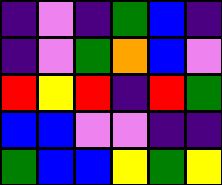[["indigo", "violet", "indigo", "green", "blue", "indigo"], ["indigo", "violet", "green", "orange", "blue", "violet"], ["red", "yellow", "red", "indigo", "red", "green"], ["blue", "blue", "violet", "violet", "indigo", "indigo"], ["green", "blue", "blue", "yellow", "green", "yellow"]]